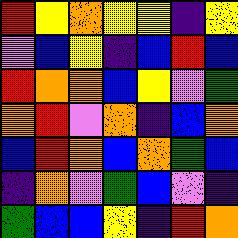[["red", "yellow", "orange", "yellow", "yellow", "indigo", "yellow"], ["violet", "blue", "yellow", "indigo", "blue", "red", "blue"], ["red", "orange", "orange", "blue", "yellow", "violet", "green"], ["orange", "red", "violet", "orange", "indigo", "blue", "orange"], ["blue", "red", "orange", "blue", "orange", "green", "blue"], ["indigo", "orange", "violet", "green", "blue", "violet", "indigo"], ["green", "blue", "blue", "yellow", "indigo", "red", "orange"]]